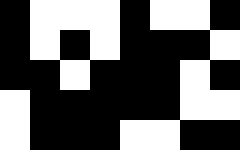[["black", "white", "white", "white", "black", "white", "white", "black"], ["black", "white", "black", "white", "black", "black", "black", "white"], ["black", "black", "white", "black", "black", "black", "white", "black"], ["white", "black", "black", "black", "black", "black", "white", "white"], ["white", "black", "black", "black", "white", "white", "black", "black"]]